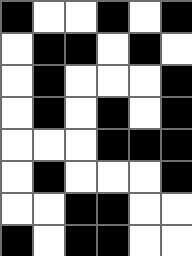[["black", "white", "white", "black", "white", "black"], ["white", "black", "black", "white", "black", "white"], ["white", "black", "white", "white", "white", "black"], ["white", "black", "white", "black", "white", "black"], ["white", "white", "white", "black", "black", "black"], ["white", "black", "white", "white", "white", "black"], ["white", "white", "black", "black", "white", "white"], ["black", "white", "black", "black", "white", "white"]]